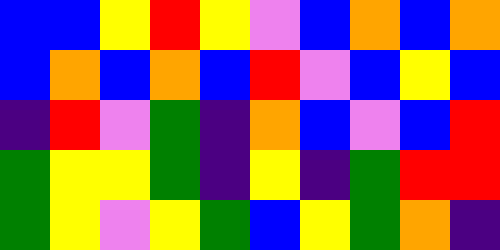[["blue", "blue", "yellow", "red", "yellow", "violet", "blue", "orange", "blue", "orange"], ["blue", "orange", "blue", "orange", "blue", "red", "violet", "blue", "yellow", "blue"], ["indigo", "red", "violet", "green", "indigo", "orange", "blue", "violet", "blue", "red"], ["green", "yellow", "yellow", "green", "indigo", "yellow", "indigo", "green", "red", "red"], ["green", "yellow", "violet", "yellow", "green", "blue", "yellow", "green", "orange", "indigo"]]